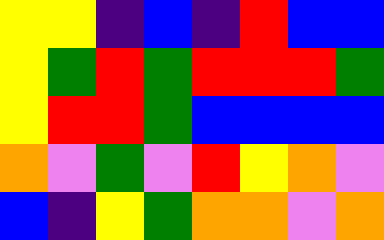[["yellow", "yellow", "indigo", "blue", "indigo", "red", "blue", "blue"], ["yellow", "green", "red", "green", "red", "red", "red", "green"], ["yellow", "red", "red", "green", "blue", "blue", "blue", "blue"], ["orange", "violet", "green", "violet", "red", "yellow", "orange", "violet"], ["blue", "indigo", "yellow", "green", "orange", "orange", "violet", "orange"]]